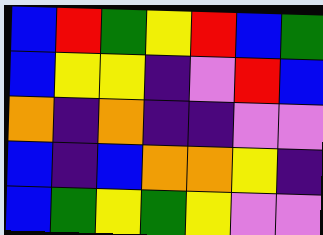[["blue", "red", "green", "yellow", "red", "blue", "green"], ["blue", "yellow", "yellow", "indigo", "violet", "red", "blue"], ["orange", "indigo", "orange", "indigo", "indigo", "violet", "violet"], ["blue", "indigo", "blue", "orange", "orange", "yellow", "indigo"], ["blue", "green", "yellow", "green", "yellow", "violet", "violet"]]